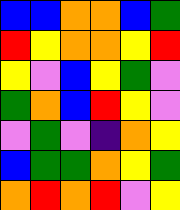[["blue", "blue", "orange", "orange", "blue", "green"], ["red", "yellow", "orange", "orange", "yellow", "red"], ["yellow", "violet", "blue", "yellow", "green", "violet"], ["green", "orange", "blue", "red", "yellow", "violet"], ["violet", "green", "violet", "indigo", "orange", "yellow"], ["blue", "green", "green", "orange", "yellow", "green"], ["orange", "red", "orange", "red", "violet", "yellow"]]